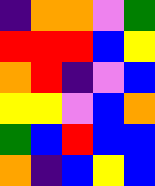[["indigo", "orange", "orange", "violet", "green"], ["red", "red", "red", "blue", "yellow"], ["orange", "red", "indigo", "violet", "blue"], ["yellow", "yellow", "violet", "blue", "orange"], ["green", "blue", "red", "blue", "blue"], ["orange", "indigo", "blue", "yellow", "blue"]]